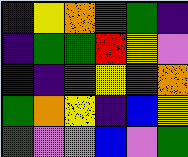[["indigo", "yellow", "orange", "red", "green", "indigo"], ["indigo", "green", "green", "red", "yellow", "violet"], ["indigo", "indigo", "red", "yellow", "red", "orange"], ["green", "orange", "yellow", "indigo", "blue", "yellow"], ["green", "violet", "violet", "blue", "violet", "green"]]